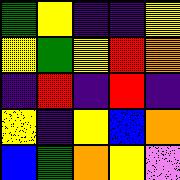[["green", "yellow", "indigo", "indigo", "yellow"], ["yellow", "green", "yellow", "red", "orange"], ["indigo", "red", "indigo", "red", "indigo"], ["yellow", "indigo", "yellow", "blue", "orange"], ["blue", "green", "orange", "yellow", "violet"]]